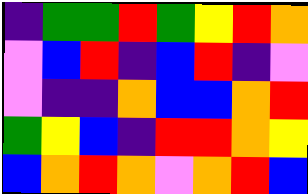[["indigo", "green", "green", "red", "green", "yellow", "red", "orange"], ["violet", "blue", "red", "indigo", "blue", "red", "indigo", "violet"], ["violet", "indigo", "indigo", "orange", "blue", "blue", "orange", "red"], ["green", "yellow", "blue", "indigo", "red", "red", "orange", "yellow"], ["blue", "orange", "red", "orange", "violet", "orange", "red", "blue"]]